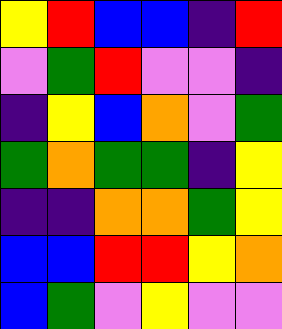[["yellow", "red", "blue", "blue", "indigo", "red"], ["violet", "green", "red", "violet", "violet", "indigo"], ["indigo", "yellow", "blue", "orange", "violet", "green"], ["green", "orange", "green", "green", "indigo", "yellow"], ["indigo", "indigo", "orange", "orange", "green", "yellow"], ["blue", "blue", "red", "red", "yellow", "orange"], ["blue", "green", "violet", "yellow", "violet", "violet"]]